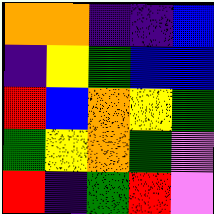[["orange", "orange", "indigo", "indigo", "blue"], ["indigo", "yellow", "green", "blue", "blue"], ["red", "blue", "orange", "yellow", "green"], ["green", "yellow", "orange", "green", "violet"], ["red", "indigo", "green", "red", "violet"]]